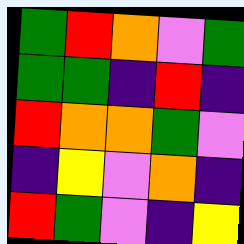[["green", "red", "orange", "violet", "green"], ["green", "green", "indigo", "red", "indigo"], ["red", "orange", "orange", "green", "violet"], ["indigo", "yellow", "violet", "orange", "indigo"], ["red", "green", "violet", "indigo", "yellow"]]